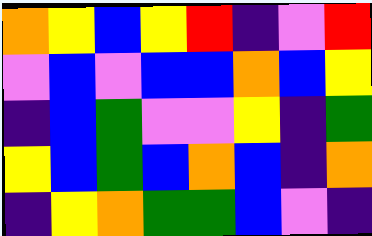[["orange", "yellow", "blue", "yellow", "red", "indigo", "violet", "red"], ["violet", "blue", "violet", "blue", "blue", "orange", "blue", "yellow"], ["indigo", "blue", "green", "violet", "violet", "yellow", "indigo", "green"], ["yellow", "blue", "green", "blue", "orange", "blue", "indigo", "orange"], ["indigo", "yellow", "orange", "green", "green", "blue", "violet", "indigo"]]